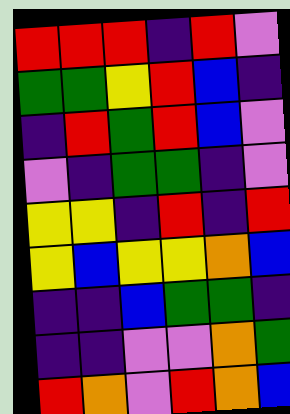[["red", "red", "red", "indigo", "red", "violet"], ["green", "green", "yellow", "red", "blue", "indigo"], ["indigo", "red", "green", "red", "blue", "violet"], ["violet", "indigo", "green", "green", "indigo", "violet"], ["yellow", "yellow", "indigo", "red", "indigo", "red"], ["yellow", "blue", "yellow", "yellow", "orange", "blue"], ["indigo", "indigo", "blue", "green", "green", "indigo"], ["indigo", "indigo", "violet", "violet", "orange", "green"], ["red", "orange", "violet", "red", "orange", "blue"]]